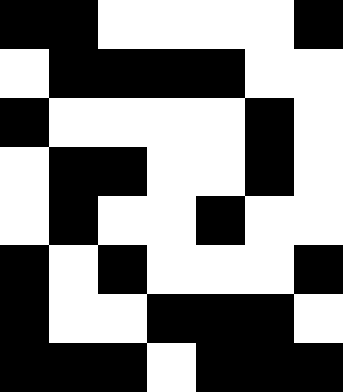[["black", "black", "white", "white", "white", "white", "black"], ["white", "black", "black", "black", "black", "white", "white"], ["black", "white", "white", "white", "white", "black", "white"], ["white", "black", "black", "white", "white", "black", "white"], ["white", "black", "white", "white", "black", "white", "white"], ["black", "white", "black", "white", "white", "white", "black"], ["black", "white", "white", "black", "black", "black", "white"], ["black", "black", "black", "white", "black", "black", "black"]]